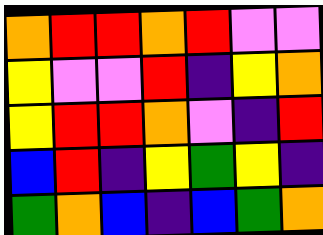[["orange", "red", "red", "orange", "red", "violet", "violet"], ["yellow", "violet", "violet", "red", "indigo", "yellow", "orange"], ["yellow", "red", "red", "orange", "violet", "indigo", "red"], ["blue", "red", "indigo", "yellow", "green", "yellow", "indigo"], ["green", "orange", "blue", "indigo", "blue", "green", "orange"]]